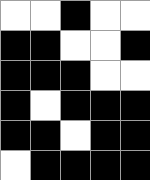[["white", "white", "black", "white", "white"], ["black", "black", "white", "white", "black"], ["black", "black", "black", "white", "white"], ["black", "white", "black", "black", "black"], ["black", "black", "white", "black", "black"], ["white", "black", "black", "black", "black"]]